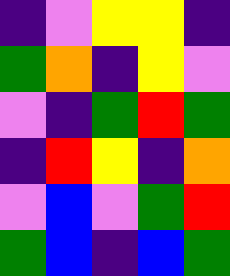[["indigo", "violet", "yellow", "yellow", "indigo"], ["green", "orange", "indigo", "yellow", "violet"], ["violet", "indigo", "green", "red", "green"], ["indigo", "red", "yellow", "indigo", "orange"], ["violet", "blue", "violet", "green", "red"], ["green", "blue", "indigo", "blue", "green"]]